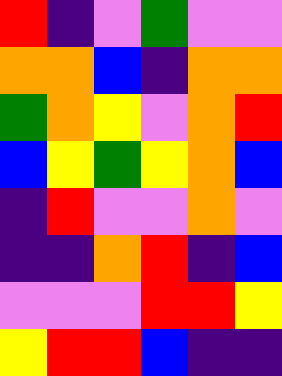[["red", "indigo", "violet", "green", "violet", "violet"], ["orange", "orange", "blue", "indigo", "orange", "orange"], ["green", "orange", "yellow", "violet", "orange", "red"], ["blue", "yellow", "green", "yellow", "orange", "blue"], ["indigo", "red", "violet", "violet", "orange", "violet"], ["indigo", "indigo", "orange", "red", "indigo", "blue"], ["violet", "violet", "violet", "red", "red", "yellow"], ["yellow", "red", "red", "blue", "indigo", "indigo"]]